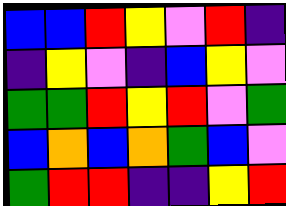[["blue", "blue", "red", "yellow", "violet", "red", "indigo"], ["indigo", "yellow", "violet", "indigo", "blue", "yellow", "violet"], ["green", "green", "red", "yellow", "red", "violet", "green"], ["blue", "orange", "blue", "orange", "green", "blue", "violet"], ["green", "red", "red", "indigo", "indigo", "yellow", "red"]]